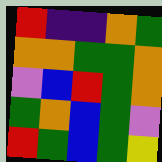[["red", "indigo", "indigo", "orange", "green"], ["orange", "orange", "green", "green", "orange"], ["violet", "blue", "red", "green", "orange"], ["green", "orange", "blue", "green", "violet"], ["red", "green", "blue", "green", "yellow"]]